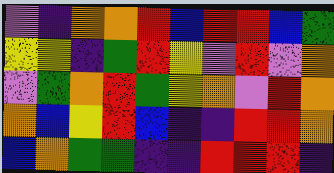[["violet", "indigo", "orange", "orange", "red", "blue", "red", "red", "blue", "green"], ["yellow", "yellow", "indigo", "green", "red", "yellow", "violet", "red", "violet", "orange"], ["violet", "green", "orange", "red", "green", "yellow", "orange", "violet", "red", "orange"], ["orange", "blue", "yellow", "red", "blue", "indigo", "indigo", "red", "red", "orange"], ["blue", "orange", "green", "green", "indigo", "indigo", "red", "red", "red", "indigo"]]